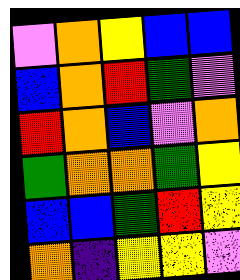[["violet", "orange", "yellow", "blue", "blue"], ["blue", "orange", "red", "green", "violet"], ["red", "orange", "blue", "violet", "orange"], ["green", "orange", "orange", "green", "yellow"], ["blue", "blue", "green", "red", "yellow"], ["orange", "indigo", "yellow", "yellow", "violet"]]